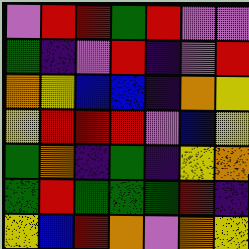[["violet", "red", "red", "green", "red", "violet", "violet"], ["green", "indigo", "violet", "red", "indigo", "violet", "red"], ["orange", "yellow", "blue", "blue", "indigo", "orange", "yellow"], ["yellow", "red", "red", "red", "violet", "blue", "yellow"], ["green", "orange", "indigo", "green", "indigo", "yellow", "orange"], ["green", "red", "green", "green", "green", "red", "indigo"], ["yellow", "blue", "red", "orange", "violet", "orange", "yellow"]]